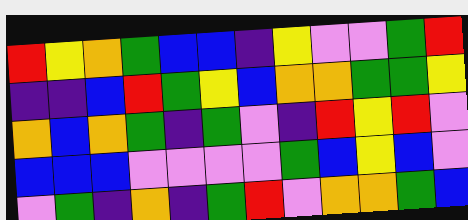[["red", "yellow", "orange", "green", "blue", "blue", "indigo", "yellow", "violet", "violet", "green", "red"], ["indigo", "indigo", "blue", "red", "green", "yellow", "blue", "orange", "orange", "green", "green", "yellow"], ["orange", "blue", "orange", "green", "indigo", "green", "violet", "indigo", "red", "yellow", "red", "violet"], ["blue", "blue", "blue", "violet", "violet", "violet", "violet", "green", "blue", "yellow", "blue", "violet"], ["violet", "green", "indigo", "orange", "indigo", "green", "red", "violet", "orange", "orange", "green", "blue"]]